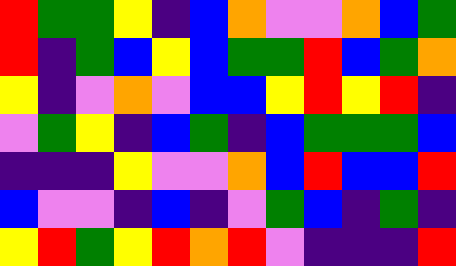[["red", "green", "green", "yellow", "indigo", "blue", "orange", "violet", "violet", "orange", "blue", "green"], ["red", "indigo", "green", "blue", "yellow", "blue", "green", "green", "red", "blue", "green", "orange"], ["yellow", "indigo", "violet", "orange", "violet", "blue", "blue", "yellow", "red", "yellow", "red", "indigo"], ["violet", "green", "yellow", "indigo", "blue", "green", "indigo", "blue", "green", "green", "green", "blue"], ["indigo", "indigo", "indigo", "yellow", "violet", "violet", "orange", "blue", "red", "blue", "blue", "red"], ["blue", "violet", "violet", "indigo", "blue", "indigo", "violet", "green", "blue", "indigo", "green", "indigo"], ["yellow", "red", "green", "yellow", "red", "orange", "red", "violet", "indigo", "indigo", "indigo", "red"]]